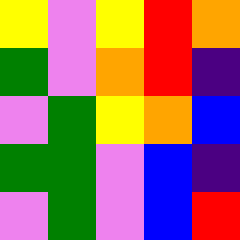[["yellow", "violet", "yellow", "red", "orange"], ["green", "violet", "orange", "red", "indigo"], ["violet", "green", "yellow", "orange", "blue"], ["green", "green", "violet", "blue", "indigo"], ["violet", "green", "violet", "blue", "red"]]